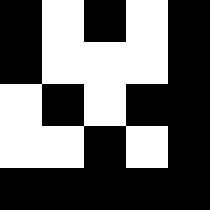[["black", "white", "black", "white", "black"], ["black", "white", "white", "white", "black"], ["white", "black", "white", "black", "black"], ["white", "white", "black", "white", "black"], ["black", "black", "black", "black", "black"]]